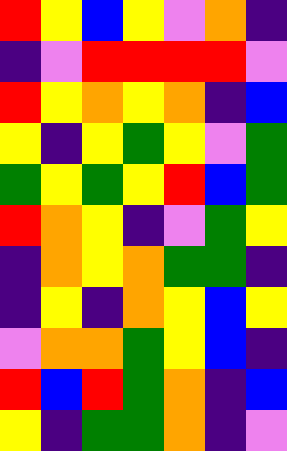[["red", "yellow", "blue", "yellow", "violet", "orange", "indigo"], ["indigo", "violet", "red", "red", "red", "red", "violet"], ["red", "yellow", "orange", "yellow", "orange", "indigo", "blue"], ["yellow", "indigo", "yellow", "green", "yellow", "violet", "green"], ["green", "yellow", "green", "yellow", "red", "blue", "green"], ["red", "orange", "yellow", "indigo", "violet", "green", "yellow"], ["indigo", "orange", "yellow", "orange", "green", "green", "indigo"], ["indigo", "yellow", "indigo", "orange", "yellow", "blue", "yellow"], ["violet", "orange", "orange", "green", "yellow", "blue", "indigo"], ["red", "blue", "red", "green", "orange", "indigo", "blue"], ["yellow", "indigo", "green", "green", "orange", "indigo", "violet"]]